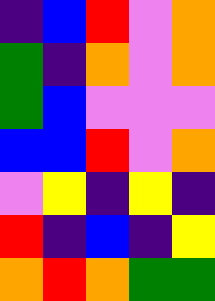[["indigo", "blue", "red", "violet", "orange"], ["green", "indigo", "orange", "violet", "orange"], ["green", "blue", "violet", "violet", "violet"], ["blue", "blue", "red", "violet", "orange"], ["violet", "yellow", "indigo", "yellow", "indigo"], ["red", "indigo", "blue", "indigo", "yellow"], ["orange", "red", "orange", "green", "green"]]